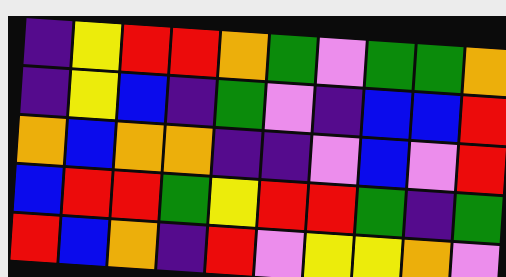[["indigo", "yellow", "red", "red", "orange", "green", "violet", "green", "green", "orange"], ["indigo", "yellow", "blue", "indigo", "green", "violet", "indigo", "blue", "blue", "red"], ["orange", "blue", "orange", "orange", "indigo", "indigo", "violet", "blue", "violet", "red"], ["blue", "red", "red", "green", "yellow", "red", "red", "green", "indigo", "green"], ["red", "blue", "orange", "indigo", "red", "violet", "yellow", "yellow", "orange", "violet"]]